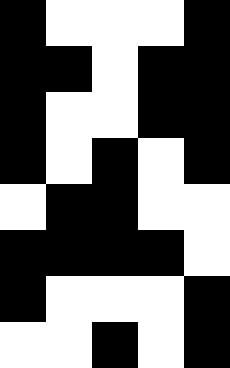[["black", "white", "white", "white", "black"], ["black", "black", "white", "black", "black"], ["black", "white", "white", "black", "black"], ["black", "white", "black", "white", "black"], ["white", "black", "black", "white", "white"], ["black", "black", "black", "black", "white"], ["black", "white", "white", "white", "black"], ["white", "white", "black", "white", "black"]]